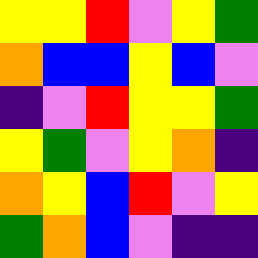[["yellow", "yellow", "red", "violet", "yellow", "green"], ["orange", "blue", "blue", "yellow", "blue", "violet"], ["indigo", "violet", "red", "yellow", "yellow", "green"], ["yellow", "green", "violet", "yellow", "orange", "indigo"], ["orange", "yellow", "blue", "red", "violet", "yellow"], ["green", "orange", "blue", "violet", "indigo", "indigo"]]